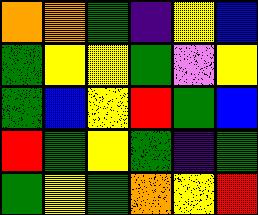[["orange", "orange", "green", "indigo", "yellow", "blue"], ["green", "yellow", "yellow", "green", "violet", "yellow"], ["green", "blue", "yellow", "red", "green", "blue"], ["red", "green", "yellow", "green", "indigo", "green"], ["green", "yellow", "green", "orange", "yellow", "red"]]